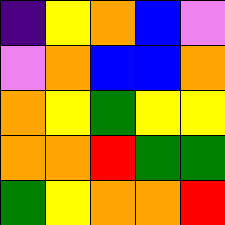[["indigo", "yellow", "orange", "blue", "violet"], ["violet", "orange", "blue", "blue", "orange"], ["orange", "yellow", "green", "yellow", "yellow"], ["orange", "orange", "red", "green", "green"], ["green", "yellow", "orange", "orange", "red"]]